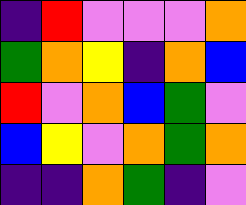[["indigo", "red", "violet", "violet", "violet", "orange"], ["green", "orange", "yellow", "indigo", "orange", "blue"], ["red", "violet", "orange", "blue", "green", "violet"], ["blue", "yellow", "violet", "orange", "green", "orange"], ["indigo", "indigo", "orange", "green", "indigo", "violet"]]